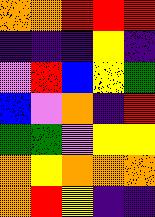[["orange", "orange", "red", "red", "red"], ["indigo", "indigo", "indigo", "yellow", "indigo"], ["violet", "red", "blue", "yellow", "green"], ["blue", "violet", "orange", "indigo", "red"], ["green", "green", "violet", "yellow", "yellow"], ["orange", "yellow", "orange", "orange", "orange"], ["orange", "red", "yellow", "indigo", "indigo"]]